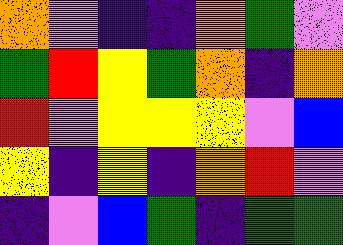[["orange", "violet", "indigo", "indigo", "orange", "green", "violet"], ["green", "red", "yellow", "green", "orange", "indigo", "orange"], ["red", "violet", "yellow", "yellow", "yellow", "violet", "blue"], ["yellow", "indigo", "yellow", "indigo", "orange", "red", "violet"], ["indigo", "violet", "blue", "green", "indigo", "green", "green"]]